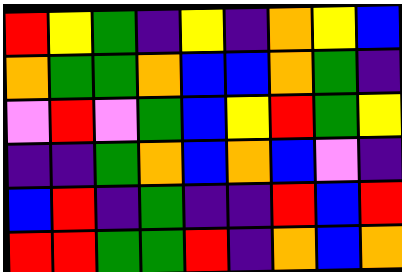[["red", "yellow", "green", "indigo", "yellow", "indigo", "orange", "yellow", "blue"], ["orange", "green", "green", "orange", "blue", "blue", "orange", "green", "indigo"], ["violet", "red", "violet", "green", "blue", "yellow", "red", "green", "yellow"], ["indigo", "indigo", "green", "orange", "blue", "orange", "blue", "violet", "indigo"], ["blue", "red", "indigo", "green", "indigo", "indigo", "red", "blue", "red"], ["red", "red", "green", "green", "red", "indigo", "orange", "blue", "orange"]]